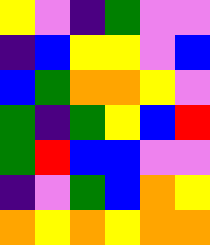[["yellow", "violet", "indigo", "green", "violet", "violet"], ["indigo", "blue", "yellow", "yellow", "violet", "blue"], ["blue", "green", "orange", "orange", "yellow", "violet"], ["green", "indigo", "green", "yellow", "blue", "red"], ["green", "red", "blue", "blue", "violet", "violet"], ["indigo", "violet", "green", "blue", "orange", "yellow"], ["orange", "yellow", "orange", "yellow", "orange", "orange"]]